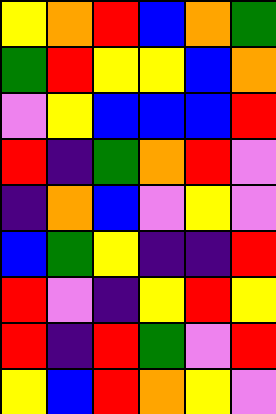[["yellow", "orange", "red", "blue", "orange", "green"], ["green", "red", "yellow", "yellow", "blue", "orange"], ["violet", "yellow", "blue", "blue", "blue", "red"], ["red", "indigo", "green", "orange", "red", "violet"], ["indigo", "orange", "blue", "violet", "yellow", "violet"], ["blue", "green", "yellow", "indigo", "indigo", "red"], ["red", "violet", "indigo", "yellow", "red", "yellow"], ["red", "indigo", "red", "green", "violet", "red"], ["yellow", "blue", "red", "orange", "yellow", "violet"]]